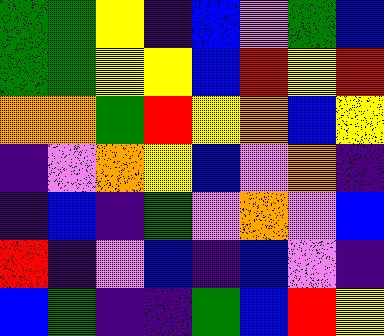[["green", "green", "yellow", "indigo", "blue", "violet", "green", "blue"], ["green", "green", "yellow", "yellow", "blue", "red", "yellow", "red"], ["orange", "orange", "green", "red", "yellow", "orange", "blue", "yellow"], ["indigo", "violet", "orange", "yellow", "blue", "violet", "orange", "indigo"], ["indigo", "blue", "indigo", "green", "violet", "orange", "violet", "blue"], ["red", "indigo", "violet", "blue", "indigo", "blue", "violet", "indigo"], ["blue", "green", "indigo", "indigo", "green", "blue", "red", "yellow"]]